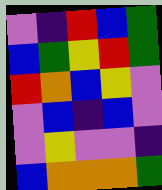[["violet", "indigo", "red", "blue", "green"], ["blue", "green", "yellow", "red", "green"], ["red", "orange", "blue", "yellow", "violet"], ["violet", "blue", "indigo", "blue", "violet"], ["violet", "yellow", "violet", "violet", "indigo"], ["blue", "orange", "orange", "orange", "green"]]